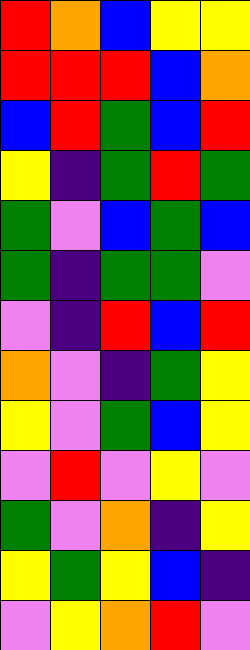[["red", "orange", "blue", "yellow", "yellow"], ["red", "red", "red", "blue", "orange"], ["blue", "red", "green", "blue", "red"], ["yellow", "indigo", "green", "red", "green"], ["green", "violet", "blue", "green", "blue"], ["green", "indigo", "green", "green", "violet"], ["violet", "indigo", "red", "blue", "red"], ["orange", "violet", "indigo", "green", "yellow"], ["yellow", "violet", "green", "blue", "yellow"], ["violet", "red", "violet", "yellow", "violet"], ["green", "violet", "orange", "indigo", "yellow"], ["yellow", "green", "yellow", "blue", "indigo"], ["violet", "yellow", "orange", "red", "violet"]]